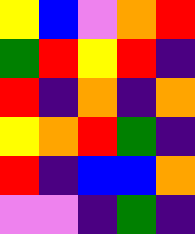[["yellow", "blue", "violet", "orange", "red"], ["green", "red", "yellow", "red", "indigo"], ["red", "indigo", "orange", "indigo", "orange"], ["yellow", "orange", "red", "green", "indigo"], ["red", "indigo", "blue", "blue", "orange"], ["violet", "violet", "indigo", "green", "indigo"]]